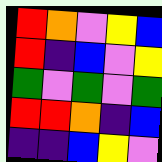[["red", "orange", "violet", "yellow", "blue"], ["red", "indigo", "blue", "violet", "yellow"], ["green", "violet", "green", "violet", "green"], ["red", "red", "orange", "indigo", "blue"], ["indigo", "indigo", "blue", "yellow", "violet"]]